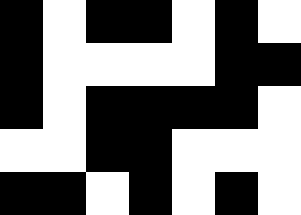[["black", "white", "black", "black", "white", "black", "white"], ["black", "white", "white", "white", "white", "black", "black"], ["black", "white", "black", "black", "black", "black", "white"], ["white", "white", "black", "black", "white", "white", "white"], ["black", "black", "white", "black", "white", "black", "white"]]